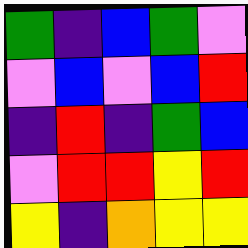[["green", "indigo", "blue", "green", "violet"], ["violet", "blue", "violet", "blue", "red"], ["indigo", "red", "indigo", "green", "blue"], ["violet", "red", "red", "yellow", "red"], ["yellow", "indigo", "orange", "yellow", "yellow"]]